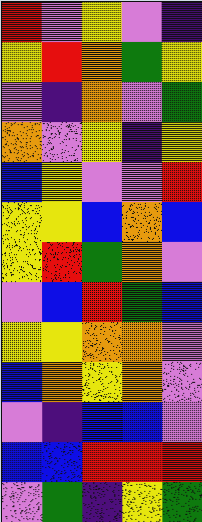[["red", "violet", "yellow", "violet", "indigo"], ["yellow", "red", "orange", "green", "yellow"], ["violet", "indigo", "orange", "violet", "green"], ["orange", "violet", "yellow", "indigo", "yellow"], ["blue", "yellow", "violet", "violet", "red"], ["yellow", "yellow", "blue", "orange", "blue"], ["yellow", "red", "green", "orange", "violet"], ["violet", "blue", "red", "green", "blue"], ["yellow", "yellow", "orange", "orange", "violet"], ["blue", "orange", "yellow", "orange", "violet"], ["violet", "indigo", "blue", "blue", "violet"], ["blue", "blue", "red", "red", "red"], ["violet", "green", "indigo", "yellow", "green"]]